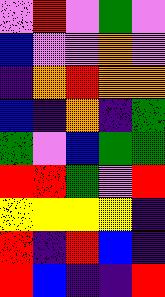[["violet", "red", "violet", "green", "violet"], ["blue", "violet", "violet", "orange", "violet"], ["indigo", "orange", "red", "orange", "orange"], ["blue", "indigo", "orange", "indigo", "green"], ["green", "violet", "blue", "green", "green"], ["red", "red", "green", "violet", "red"], ["yellow", "yellow", "yellow", "yellow", "indigo"], ["red", "indigo", "red", "blue", "indigo"], ["red", "blue", "indigo", "indigo", "red"]]